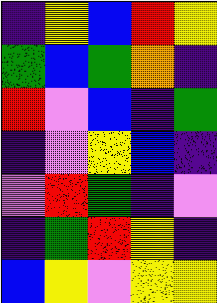[["indigo", "yellow", "blue", "red", "yellow"], ["green", "blue", "green", "orange", "indigo"], ["red", "violet", "blue", "indigo", "green"], ["indigo", "violet", "yellow", "blue", "indigo"], ["violet", "red", "green", "indigo", "violet"], ["indigo", "green", "red", "yellow", "indigo"], ["blue", "yellow", "violet", "yellow", "yellow"]]